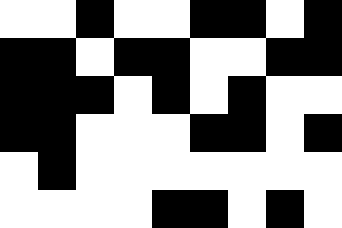[["white", "white", "black", "white", "white", "black", "black", "white", "black"], ["black", "black", "white", "black", "black", "white", "white", "black", "black"], ["black", "black", "black", "white", "black", "white", "black", "white", "white"], ["black", "black", "white", "white", "white", "black", "black", "white", "black"], ["white", "black", "white", "white", "white", "white", "white", "white", "white"], ["white", "white", "white", "white", "black", "black", "white", "black", "white"]]